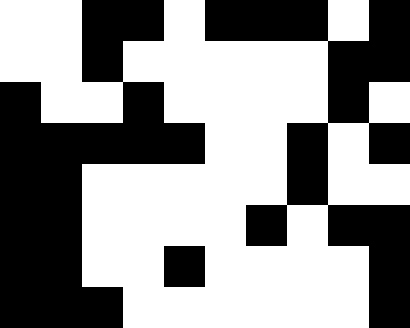[["white", "white", "black", "black", "white", "black", "black", "black", "white", "black"], ["white", "white", "black", "white", "white", "white", "white", "white", "black", "black"], ["black", "white", "white", "black", "white", "white", "white", "white", "black", "white"], ["black", "black", "black", "black", "black", "white", "white", "black", "white", "black"], ["black", "black", "white", "white", "white", "white", "white", "black", "white", "white"], ["black", "black", "white", "white", "white", "white", "black", "white", "black", "black"], ["black", "black", "white", "white", "black", "white", "white", "white", "white", "black"], ["black", "black", "black", "white", "white", "white", "white", "white", "white", "black"]]